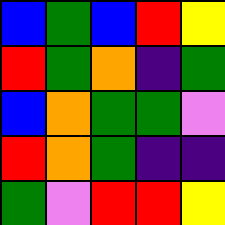[["blue", "green", "blue", "red", "yellow"], ["red", "green", "orange", "indigo", "green"], ["blue", "orange", "green", "green", "violet"], ["red", "orange", "green", "indigo", "indigo"], ["green", "violet", "red", "red", "yellow"]]